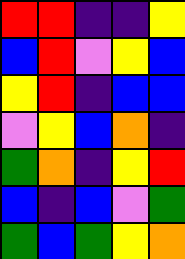[["red", "red", "indigo", "indigo", "yellow"], ["blue", "red", "violet", "yellow", "blue"], ["yellow", "red", "indigo", "blue", "blue"], ["violet", "yellow", "blue", "orange", "indigo"], ["green", "orange", "indigo", "yellow", "red"], ["blue", "indigo", "blue", "violet", "green"], ["green", "blue", "green", "yellow", "orange"]]